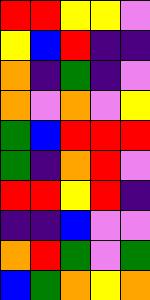[["red", "red", "yellow", "yellow", "violet"], ["yellow", "blue", "red", "indigo", "indigo"], ["orange", "indigo", "green", "indigo", "violet"], ["orange", "violet", "orange", "violet", "yellow"], ["green", "blue", "red", "red", "red"], ["green", "indigo", "orange", "red", "violet"], ["red", "red", "yellow", "red", "indigo"], ["indigo", "indigo", "blue", "violet", "violet"], ["orange", "red", "green", "violet", "green"], ["blue", "green", "orange", "yellow", "orange"]]